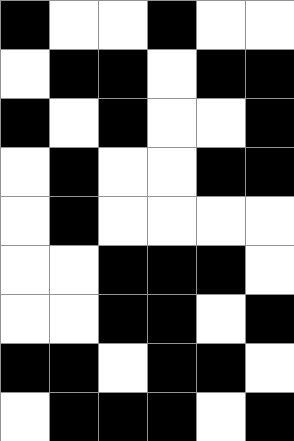[["black", "white", "white", "black", "white", "white"], ["white", "black", "black", "white", "black", "black"], ["black", "white", "black", "white", "white", "black"], ["white", "black", "white", "white", "black", "black"], ["white", "black", "white", "white", "white", "white"], ["white", "white", "black", "black", "black", "white"], ["white", "white", "black", "black", "white", "black"], ["black", "black", "white", "black", "black", "white"], ["white", "black", "black", "black", "white", "black"]]